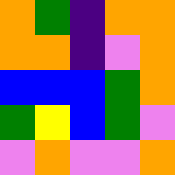[["orange", "green", "indigo", "orange", "orange"], ["orange", "orange", "indigo", "violet", "orange"], ["blue", "blue", "blue", "green", "orange"], ["green", "yellow", "blue", "green", "violet"], ["violet", "orange", "violet", "violet", "orange"]]